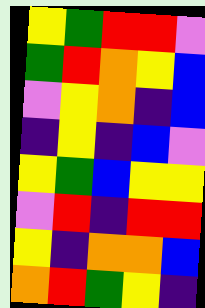[["yellow", "green", "red", "red", "violet"], ["green", "red", "orange", "yellow", "blue"], ["violet", "yellow", "orange", "indigo", "blue"], ["indigo", "yellow", "indigo", "blue", "violet"], ["yellow", "green", "blue", "yellow", "yellow"], ["violet", "red", "indigo", "red", "red"], ["yellow", "indigo", "orange", "orange", "blue"], ["orange", "red", "green", "yellow", "indigo"]]